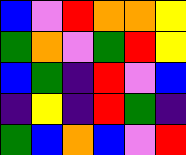[["blue", "violet", "red", "orange", "orange", "yellow"], ["green", "orange", "violet", "green", "red", "yellow"], ["blue", "green", "indigo", "red", "violet", "blue"], ["indigo", "yellow", "indigo", "red", "green", "indigo"], ["green", "blue", "orange", "blue", "violet", "red"]]